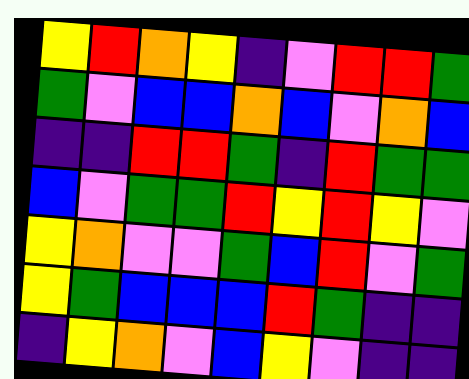[["yellow", "red", "orange", "yellow", "indigo", "violet", "red", "red", "green"], ["green", "violet", "blue", "blue", "orange", "blue", "violet", "orange", "blue"], ["indigo", "indigo", "red", "red", "green", "indigo", "red", "green", "green"], ["blue", "violet", "green", "green", "red", "yellow", "red", "yellow", "violet"], ["yellow", "orange", "violet", "violet", "green", "blue", "red", "violet", "green"], ["yellow", "green", "blue", "blue", "blue", "red", "green", "indigo", "indigo"], ["indigo", "yellow", "orange", "violet", "blue", "yellow", "violet", "indigo", "indigo"]]